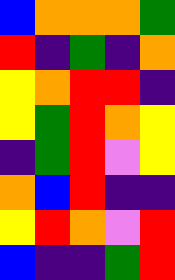[["blue", "orange", "orange", "orange", "green"], ["red", "indigo", "green", "indigo", "orange"], ["yellow", "orange", "red", "red", "indigo"], ["yellow", "green", "red", "orange", "yellow"], ["indigo", "green", "red", "violet", "yellow"], ["orange", "blue", "red", "indigo", "indigo"], ["yellow", "red", "orange", "violet", "red"], ["blue", "indigo", "indigo", "green", "red"]]